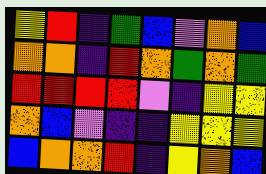[["yellow", "red", "indigo", "green", "blue", "violet", "orange", "blue"], ["orange", "orange", "indigo", "red", "orange", "green", "orange", "green"], ["red", "red", "red", "red", "violet", "indigo", "yellow", "yellow"], ["orange", "blue", "violet", "indigo", "indigo", "yellow", "yellow", "yellow"], ["blue", "orange", "orange", "red", "indigo", "yellow", "orange", "blue"]]